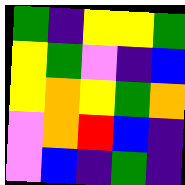[["green", "indigo", "yellow", "yellow", "green"], ["yellow", "green", "violet", "indigo", "blue"], ["yellow", "orange", "yellow", "green", "orange"], ["violet", "orange", "red", "blue", "indigo"], ["violet", "blue", "indigo", "green", "indigo"]]